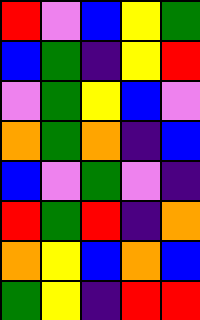[["red", "violet", "blue", "yellow", "green"], ["blue", "green", "indigo", "yellow", "red"], ["violet", "green", "yellow", "blue", "violet"], ["orange", "green", "orange", "indigo", "blue"], ["blue", "violet", "green", "violet", "indigo"], ["red", "green", "red", "indigo", "orange"], ["orange", "yellow", "blue", "orange", "blue"], ["green", "yellow", "indigo", "red", "red"]]